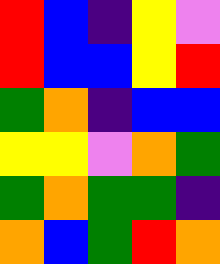[["red", "blue", "indigo", "yellow", "violet"], ["red", "blue", "blue", "yellow", "red"], ["green", "orange", "indigo", "blue", "blue"], ["yellow", "yellow", "violet", "orange", "green"], ["green", "orange", "green", "green", "indigo"], ["orange", "blue", "green", "red", "orange"]]